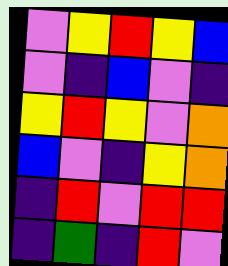[["violet", "yellow", "red", "yellow", "blue"], ["violet", "indigo", "blue", "violet", "indigo"], ["yellow", "red", "yellow", "violet", "orange"], ["blue", "violet", "indigo", "yellow", "orange"], ["indigo", "red", "violet", "red", "red"], ["indigo", "green", "indigo", "red", "violet"]]